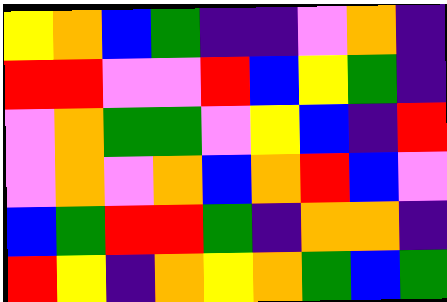[["yellow", "orange", "blue", "green", "indigo", "indigo", "violet", "orange", "indigo"], ["red", "red", "violet", "violet", "red", "blue", "yellow", "green", "indigo"], ["violet", "orange", "green", "green", "violet", "yellow", "blue", "indigo", "red"], ["violet", "orange", "violet", "orange", "blue", "orange", "red", "blue", "violet"], ["blue", "green", "red", "red", "green", "indigo", "orange", "orange", "indigo"], ["red", "yellow", "indigo", "orange", "yellow", "orange", "green", "blue", "green"]]